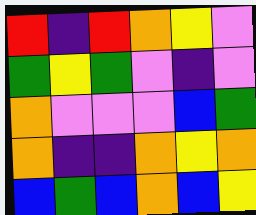[["red", "indigo", "red", "orange", "yellow", "violet"], ["green", "yellow", "green", "violet", "indigo", "violet"], ["orange", "violet", "violet", "violet", "blue", "green"], ["orange", "indigo", "indigo", "orange", "yellow", "orange"], ["blue", "green", "blue", "orange", "blue", "yellow"]]